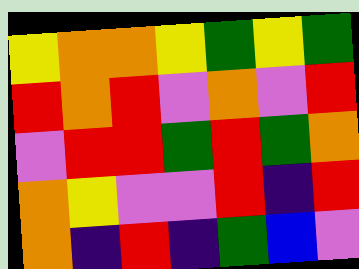[["yellow", "orange", "orange", "yellow", "green", "yellow", "green"], ["red", "orange", "red", "violet", "orange", "violet", "red"], ["violet", "red", "red", "green", "red", "green", "orange"], ["orange", "yellow", "violet", "violet", "red", "indigo", "red"], ["orange", "indigo", "red", "indigo", "green", "blue", "violet"]]